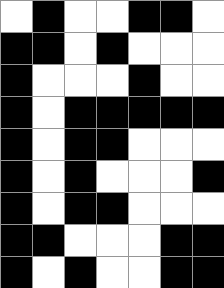[["white", "black", "white", "white", "black", "black", "white"], ["black", "black", "white", "black", "white", "white", "white"], ["black", "white", "white", "white", "black", "white", "white"], ["black", "white", "black", "black", "black", "black", "black"], ["black", "white", "black", "black", "white", "white", "white"], ["black", "white", "black", "white", "white", "white", "black"], ["black", "white", "black", "black", "white", "white", "white"], ["black", "black", "white", "white", "white", "black", "black"], ["black", "white", "black", "white", "white", "black", "black"]]